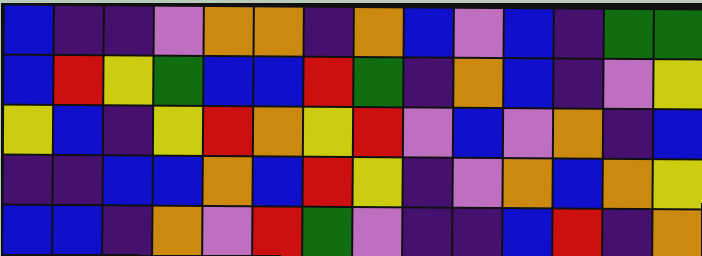[["blue", "indigo", "indigo", "violet", "orange", "orange", "indigo", "orange", "blue", "violet", "blue", "indigo", "green", "green"], ["blue", "red", "yellow", "green", "blue", "blue", "red", "green", "indigo", "orange", "blue", "indigo", "violet", "yellow"], ["yellow", "blue", "indigo", "yellow", "red", "orange", "yellow", "red", "violet", "blue", "violet", "orange", "indigo", "blue"], ["indigo", "indigo", "blue", "blue", "orange", "blue", "red", "yellow", "indigo", "violet", "orange", "blue", "orange", "yellow"], ["blue", "blue", "indigo", "orange", "violet", "red", "green", "violet", "indigo", "indigo", "blue", "red", "indigo", "orange"]]